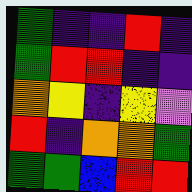[["green", "indigo", "indigo", "red", "indigo"], ["green", "red", "red", "indigo", "indigo"], ["orange", "yellow", "indigo", "yellow", "violet"], ["red", "indigo", "orange", "orange", "green"], ["green", "green", "blue", "red", "red"]]